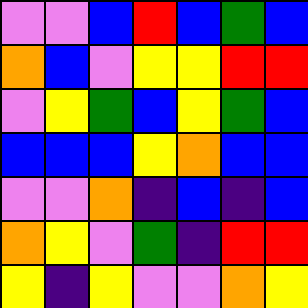[["violet", "violet", "blue", "red", "blue", "green", "blue"], ["orange", "blue", "violet", "yellow", "yellow", "red", "red"], ["violet", "yellow", "green", "blue", "yellow", "green", "blue"], ["blue", "blue", "blue", "yellow", "orange", "blue", "blue"], ["violet", "violet", "orange", "indigo", "blue", "indigo", "blue"], ["orange", "yellow", "violet", "green", "indigo", "red", "red"], ["yellow", "indigo", "yellow", "violet", "violet", "orange", "yellow"]]